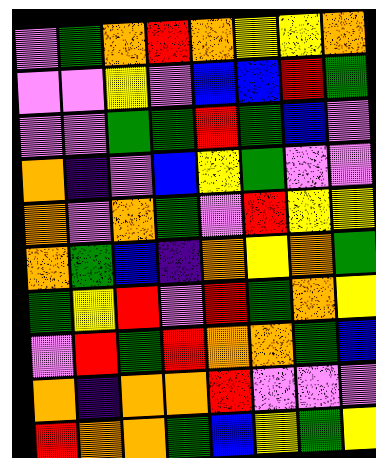[["violet", "green", "orange", "red", "orange", "yellow", "yellow", "orange"], ["violet", "violet", "yellow", "violet", "blue", "blue", "red", "green"], ["violet", "violet", "green", "green", "red", "green", "blue", "violet"], ["orange", "indigo", "violet", "blue", "yellow", "green", "violet", "violet"], ["orange", "violet", "orange", "green", "violet", "red", "yellow", "yellow"], ["orange", "green", "blue", "indigo", "orange", "yellow", "orange", "green"], ["green", "yellow", "red", "violet", "red", "green", "orange", "yellow"], ["violet", "red", "green", "red", "orange", "orange", "green", "blue"], ["orange", "indigo", "orange", "orange", "red", "violet", "violet", "violet"], ["red", "orange", "orange", "green", "blue", "yellow", "green", "yellow"]]